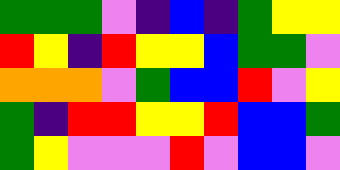[["green", "green", "green", "violet", "indigo", "blue", "indigo", "green", "yellow", "yellow"], ["red", "yellow", "indigo", "red", "yellow", "yellow", "blue", "green", "green", "violet"], ["orange", "orange", "orange", "violet", "green", "blue", "blue", "red", "violet", "yellow"], ["green", "indigo", "red", "red", "yellow", "yellow", "red", "blue", "blue", "green"], ["green", "yellow", "violet", "violet", "violet", "red", "violet", "blue", "blue", "violet"]]